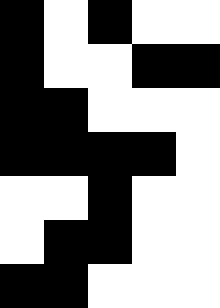[["black", "white", "black", "white", "white"], ["black", "white", "white", "black", "black"], ["black", "black", "white", "white", "white"], ["black", "black", "black", "black", "white"], ["white", "white", "black", "white", "white"], ["white", "black", "black", "white", "white"], ["black", "black", "white", "white", "white"]]